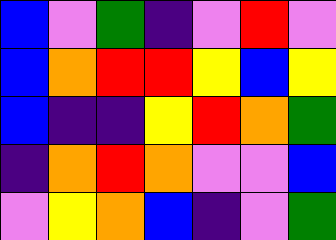[["blue", "violet", "green", "indigo", "violet", "red", "violet"], ["blue", "orange", "red", "red", "yellow", "blue", "yellow"], ["blue", "indigo", "indigo", "yellow", "red", "orange", "green"], ["indigo", "orange", "red", "orange", "violet", "violet", "blue"], ["violet", "yellow", "orange", "blue", "indigo", "violet", "green"]]